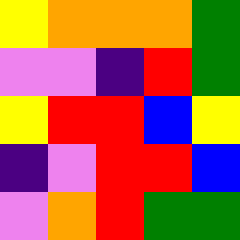[["yellow", "orange", "orange", "orange", "green"], ["violet", "violet", "indigo", "red", "green"], ["yellow", "red", "red", "blue", "yellow"], ["indigo", "violet", "red", "red", "blue"], ["violet", "orange", "red", "green", "green"]]